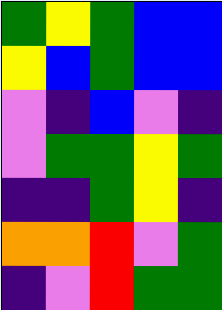[["green", "yellow", "green", "blue", "blue"], ["yellow", "blue", "green", "blue", "blue"], ["violet", "indigo", "blue", "violet", "indigo"], ["violet", "green", "green", "yellow", "green"], ["indigo", "indigo", "green", "yellow", "indigo"], ["orange", "orange", "red", "violet", "green"], ["indigo", "violet", "red", "green", "green"]]